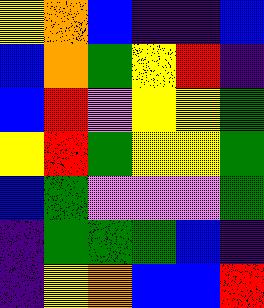[["yellow", "orange", "blue", "indigo", "indigo", "blue"], ["blue", "orange", "green", "yellow", "red", "indigo"], ["blue", "red", "violet", "yellow", "yellow", "green"], ["yellow", "red", "green", "yellow", "yellow", "green"], ["blue", "green", "violet", "violet", "violet", "green"], ["indigo", "green", "green", "green", "blue", "indigo"], ["indigo", "yellow", "orange", "blue", "blue", "red"]]